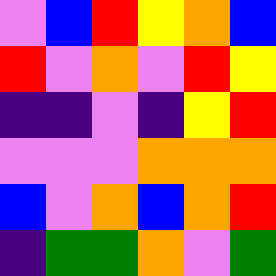[["violet", "blue", "red", "yellow", "orange", "blue"], ["red", "violet", "orange", "violet", "red", "yellow"], ["indigo", "indigo", "violet", "indigo", "yellow", "red"], ["violet", "violet", "violet", "orange", "orange", "orange"], ["blue", "violet", "orange", "blue", "orange", "red"], ["indigo", "green", "green", "orange", "violet", "green"]]